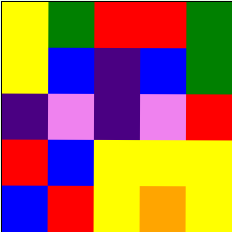[["yellow", "green", "red", "red", "green"], ["yellow", "blue", "indigo", "blue", "green"], ["indigo", "violet", "indigo", "violet", "red"], ["red", "blue", "yellow", "yellow", "yellow"], ["blue", "red", "yellow", "orange", "yellow"]]